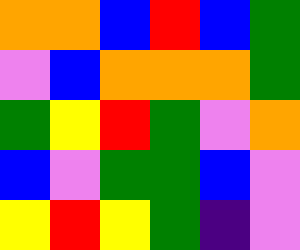[["orange", "orange", "blue", "red", "blue", "green"], ["violet", "blue", "orange", "orange", "orange", "green"], ["green", "yellow", "red", "green", "violet", "orange"], ["blue", "violet", "green", "green", "blue", "violet"], ["yellow", "red", "yellow", "green", "indigo", "violet"]]